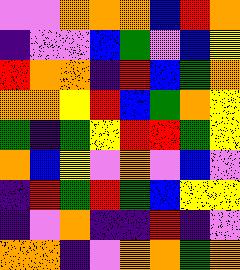[["violet", "violet", "orange", "orange", "orange", "blue", "red", "orange"], ["indigo", "violet", "violet", "blue", "green", "violet", "blue", "yellow"], ["red", "orange", "orange", "indigo", "red", "blue", "green", "orange"], ["orange", "orange", "yellow", "red", "blue", "green", "orange", "yellow"], ["green", "indigo", "green", "yellow", "red", "red", "green", "yellow"], ["orange", "blue", "yellow", "violet", "orange", "violet", "blue", "violet"], ["indigo", "red", "green", "red", "green", "blue", "yellow", "yellow"], ["indigo", "violet", "orange", "indigo", "indigo", "red", "indigo", "violet"], ["orange", "orange", "indigo", "violet", "orange", "orange", "green", "orange"]]